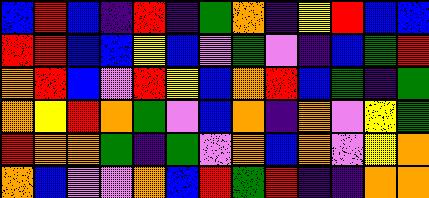[["blue", "red", "blue", "indigo", "red", "indigo", "green", "orange", "indigo", "yellow", "red", "blue", "blue"], ["red", "red", "blue", "blue", "yellow", "blue", "violet", "green", "violet", "indigo", "blue", "green", "red"], ["orange", "red", "blue", "violet", "red", "yellow", "blue", "orange", "red", "blue", "green", "indigo", "green"], ["orange", "yellow", "red", "orange", "green", "violet", "blue", "orange", "indigo", "orange", "violet", "yellow", "green"], ["red", "orange", "orange", "green", "indigo", "green", "violet", "orange", "blue", "orange", "violet", "yellow", "orange"], ["orange", "blue", "violet", "violet", "orange", "blue", "red", "green", "red", "indigo", "indigo", "orange", "orange"]]